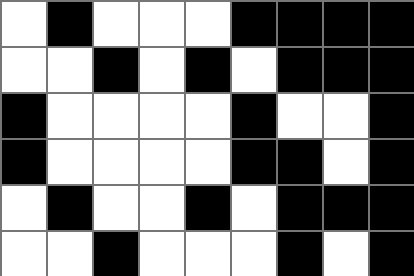[["white", "black", "white", "white", "white", "black", "black", "black", "black"], ["white", "white", "black", "white", "black", "white", "black", "black", "black"], ["black", "white", "white", "white", "white", "black", "white", "white", "black"], ["black", "white", "white", "white", "white", "black", "black", "white", "black"], ["white", "black", "white", "white", "black", "white", "black", "black", "black"], ["white", "white", "black", "white", "white", "white", "black", "white", "black"]]